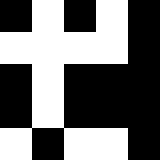[["black", "white", "black", "white", "black"], ["white", "white", "white", "white", "black"], ["black", "white", "black", "black", "black"], ["black", "white", "black", "black", "black"], ["white", "black", "white", "white", "black"]]